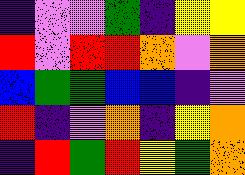[["indigo", "violet", "violet", "green", "indigo", "yellow", "yellow"], ["red", "violet", "red", "red", "orange", "violet", "orange"], ["blue", "green", "green", "blue", "blue", "indigo", "violet"], ["red", "indigo", "violet", "orange", "indigo", "yellow", "orange"], ["indigo", "red", "green", "red", "yellow", "green", "orange"]]